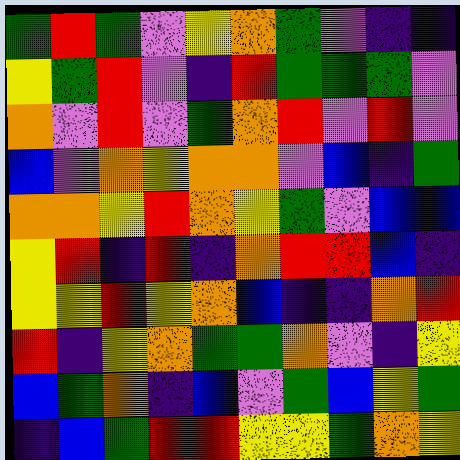[["green", "red", "green", "violet", "yellow", "orange", "green", "violet", "indigo", "indigo"], ["yellow", "green", "red", "violet", "indigo", "red", "green", "green", "green", "violet"], ["orange", "violet", "red", "violet", "green", "orange", "red", "violet", "red", "violet"], ["blue", "violet", "orange", "yellow", "orange", "orange", "violet", "blue", "indigo", "green"], ["orange", "orange", "yellow", "red", "orange", "yellow", "green", "violet", "blue", "blue"], ["yellow", "red", "indigo", "red", "indigo", "orange", "red", "red", "blue", "indigo"], ["yellow", "yellow", "red", "yellow", "orange", "blue", "indigo", "indigo", "orange", "red"], ["red", "indigo", "yellow", "orange", "green", "green", "orange", "violet", "indigo", "yellow"], ["blue", "green", "orange", "indigo", "blue", "violet", "green", "blue", "yellow", "green"], ["indigo", "blue", "green", "red", "red", "yellow", "yellow", "green", "orange", "yellow"]]